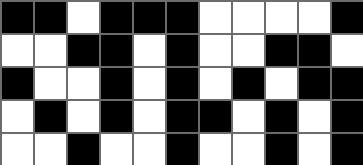[["black", "black", "white", "black", "black", "black", "white", "white", "white", "white", "black"], ["white", "white", "black", "black", "white", "black", "white", "white", "black", "black", "white"], ["black", "white", "white", "black", "white", "black", "white", "black", "white", "black", "black"], ["white", "black", "white", "black", "white", "black", "black", "white", "black", "white", "black"], ["white", "white", "black", "white", "white", "black", "white", "white", "black", "white", "black"]]